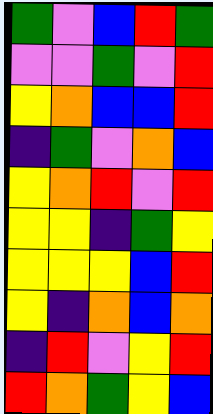[["green", "violet", "blue", "red", "green"], ["violet", "violet", "green", "violet", "red"], ["yellow", "orange", "blue", "blue", "red"], ["indigo", "green", "violet", "orange", "blue"], ["yellow", "orange", "red", "violet", "red"], ["yellow", "yellow", "indigo", "green", "yellow"], ["yellow", "yellow", "yellow", "blue", "red"], ["yellow", "indigo", "orange", "blue", "orange"], ["indigo", "red", "violet", "yellow", "red"], ["red", "orange", "green", "yellow", "blue"]]